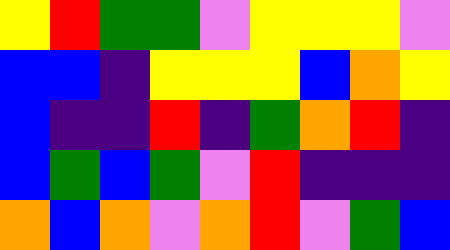[["yellow", "red", "green", "green", "violet", "yellow", "yellow", "yellow", "violet"], ["blue", "blue", "indigo", "yellow", "yellow", "yellow", "blue", "orange", "yellow"], ["blue", "indigo", "indigo", "red", "indigo", "green", "orange", "red", "indigo"], ["blue", "green", "blue", "green", "violet", "red", "indigo", "indigo", "indigo"], ["orange", "blue", "orange", "violet", "orange", "red", "violet", "green", "blue"]]